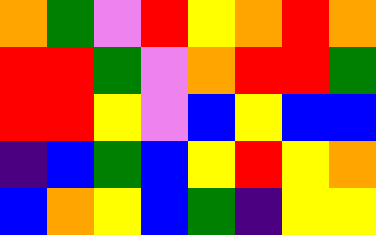[["orange", "green", "violet", "red", "yellow", "orange", "red", "orange"], ["red", "red", "green", "violet", "orange", "red", "red", "green"], ["red", "red", "yellow", "violet", "blue", "yellow", "blue", "blue"], ["indigo", "blue", "green", "blue", "yellow", "red", "yellow", "orange"], ["blue", "orange", "yellow", "blue", "green", "indigo", "yellow", "yellow"]]